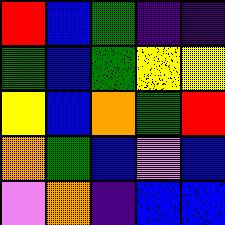[["red", "blue", "green", "indigo", "indigo"], ["green", "blue", "green", "yellow", "yellow"], ["yellow", "blue", "orange", "green", "red"], ["orange", "green", "blue", "violet", "blue"], ["violet", "orange", "indigo", "blue", "blue"]]